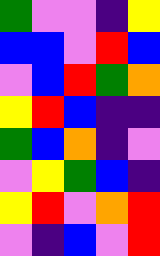[["green", "violet", "violet", "indigo", "yellow"], ["blue", "blue", "violet", "red", "blue"], ["violet", "blue", "red", "green", "orange"], ["yellow", "red", "blue", "indigo", "indigo"], ["green", "blue", "orange", "indigo", "violet"], ["violet", "yellow", "green", "blue", "indigo"], ["yellow", "red", "violet", "orange", "red"], ["violet", "indigo", "blue", "violet", "red"]]